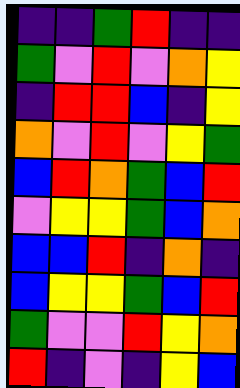[["indigo", "indigo", "green", "red", "indigo", "indigo"], ["green", "violet", "red", "violet", "orange", "yellow"], ["indigo", "red", "red", "blue", "indigo", "yellow"], ["orange", "violet", "red", "violet", "yellow", "green"], ["blue", "red", "orange", "green", "blue", "red"], ["violet", "yellow", "yellow", "green", "blue", "orange"], ["blue", "blue", "red", "indigo", "orange", "indigo"], ["blue", "yellow", "yellow", "green", "blue", "red"], ["green", "violet", "violet", "red", "yellow", "orange"], ["red", "indigo", "violet", "indigo", "yellow", "blue"]]